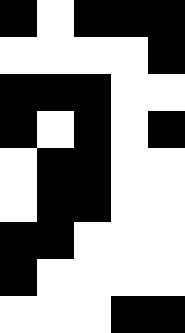[["black", "white", "black", "black", "black"], ["white", "white", "white", "white", "black"], ["black", "black", "black", "white", "white"], ["black", "white", "black", "white", "black"], ["white", "black", "black", "white", "white"], ["white", "black", "black", "white", "white"], ["black", "black", "white", "white", "white"], ["black", "white", "white", "white", "white"], ["white", "white", "white", "black", "black"]]